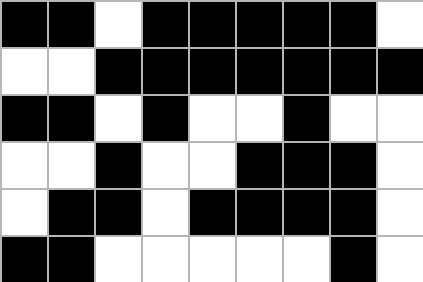[["black", "black", "white", "black", "black", "black", "black", "black", "white"], ["white", "white", "black", "black", "black", "black", "black", "black", "black"], ["black", "black", "white", "black", "white", "white", "black", "white", "white"], ["white", "white", "black", "white", "white", "black", "black", "black", "white"], ["white", "black", "black", "white", "black", "black", "black", "black", "white"], ["black", "black", "white", "white", "white", "white", "white", "black", "white"]]